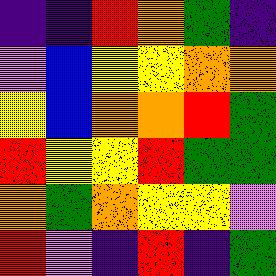[["indigo", "indigo", "red", "orange", "green", "indigo"], ["violet", "blue", "yellow", "yellow", "orange", "orange"], ["yellow", "blue", "orange", "orange", "red", "green"], ["red", "yellow", "yellow", "red", "green", "green"], ["orange", "green", "orange", "yellow", "yellow", "violet"], ["red", "violet", "indigo", "red", "indigo", "green"]]